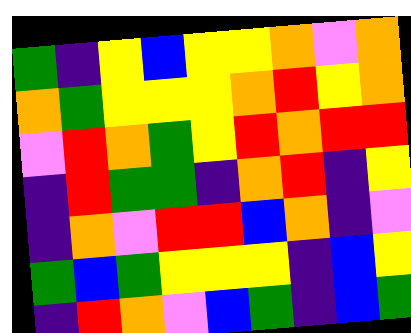[["green", "indigo", "yellow", "blue", "yellow", "yellow", "orange", "violet", "orange"], ["orange", "green", "yellow", "yellow", "yellow", "orange", "red", "yellow", "orange"], ["violet", "red", "orange", "green", "yellow", "red", "orange", "red", "red"], ["indigo", "red", "green", "green", "indigo", "orange", "red", "indigo", "yellow"], ["indigo", "orange", "violet", "red", "red", "blue", "orange", "indigo", "violet"], ["green", "blue", "green", "yellow", "yellow", "yellow", "indigo", "blue", "yellow"], ["indigo", "red", "orange", "violet", "blue", "green", "indigo", "blue", "green"]]